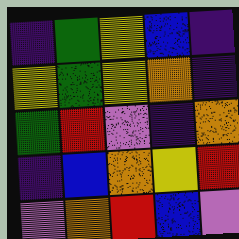[["indigo", "green", "yellow", "blue", "indigo"], ["yellow", "green", "yellow", "orange", "indigo"], ["green", "red", "violet", "indigo", "orange"], ["indigo", "blue", "orange", "yellow", "red"], ["violet", "orange", "red", "blue", "violet"]]